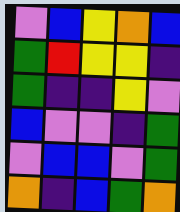[["violet", "blue", "yellow", "orange", "blue"], ["green", "red", "yellow", "yellow", "indigo"], ["green", "indigo", "indigo", "yellow", "violet"], ["blue", "violet", "violet", "indigo", "green"], ["violet", "blue", "blue", "violet", "green"], ["orange", "indigo", "blue", "green", "orange"]]